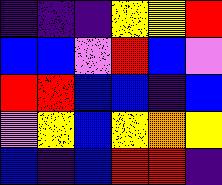[["indigo", "indigo", "indigo", "yellow", "yellow", "red"], ["blue", "blue", "violet", "red", "blue", "violet"], ["red", "red", "blue", "blue", "indigo", "blue"], ["violet", "yellow", "blue", "yellow", "orange", "yellow"], ["blue", "indigo", "blue", "red", "red", "indigo"]]